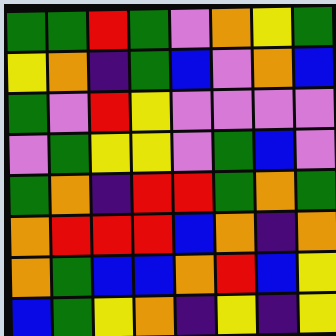[["green", "green", "red", "green", "violet", "orange", "yellow", "green"], ["yellow", "orange", "indigo", "green", "blue", "violet", "orange", "blue"], ["green", "violet", "red", "yellow", "violet", "violet", "violet", "violet"], ["violet", "green", "yellow", "yellow", "violet", "green", "blue", "violet"], ["green", "orange", "indigo", "red", "red", "green", "orange", "green"], ["orange", "red", "red", "red", "blue", "orange", "indigo", "orange"], ["orange", "green", "blue", "blue", "orange", "red", "blue", "yellow"], ["blue", "green", "yellow", "orange", "indigo", "yellow", "indigo", "yellow"]]